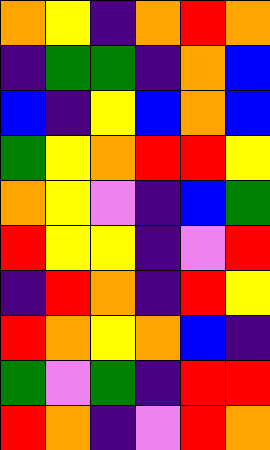[["orange", "yellow", "indigo", "orange", "red", "orange"], ["indigo", "green", "green", "indigo", "orange", "blue"], ["blue", "indigo", "yellow", "blue", "orange", "blue"], ["green", "yellow", "orange", "red", "red", "yellow"], ["orange", "yellow", "violet", "indigo", "blue", "green"], ["red", "yellow", "yellow", "indigo", "violet", "red"], ["indigo", "red", "orange", "indigo", "red", "yellow"], ["red", "orange", "yellow", "orange", "blue", "indigo"], ["green", "violet", "green", "indigo", "red", "red"], ["red", "orange", "indigo", "violet", "red", "orange"]]